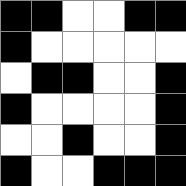[["black", "black", "white", "white", "black", "black"], ["black", "white", "white", "white", "white", "white"], ["white", "black", "black", "white", "white", "black"], ["black", "white", "white", "white", "white", "black"], ["white", "white", "black", "white", "white", "black"], ["black", "white", "white", "black", "black", "black"]]